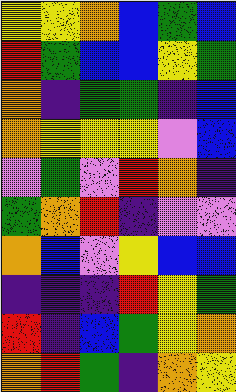[["yellow", "yellow", "orange", "blue", "green", "blue"], ["red", "green", "blue", "blue", "yellow", "green"], ["orange", "indigo", "green", "green", "indigo", "blue"], ["orange", "yellow", "yellow", "yellow", "violet", "blue"], ["violet", "green", "violet", "red", "orange", "indigo"], ["green", "orange", "red", "indigo", "violet", "violet"], ["orange", "blue", "violet", "yellow", "blue", "blue"], ["indigo", "indigo", "indigo", "red", "yellow", "green"], ["red", "indigo", "blue", "green", "yellow", "orange"], ["orange", "red", "green", "indigo", "orange", "yellow"]]